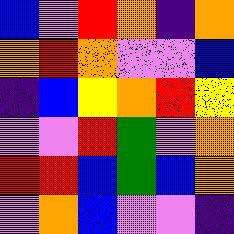[["blue", "violet", "red", "orange", "indigo", "orange"], ["orange", "red", "orange", "violet", "violet", "blue"], ["indigo", "blue", "yellow", "orange", "red", "yellow"], ["violet", "violet", "red", "green", "violet", "orange"], ["red", "red", "blue", "green", "blue", "orange"], ["violet", "orange", "blue", "violet", "violet", "indigo"]]